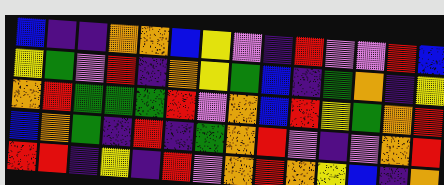[["blue", "indigo", "indigo", "orange", "orange", "blue", "yellow", "violet", "indigo", "red", "violet", "violet", "red", "blue"], ["yellow", "green", "violet", "red", "indigo", "orange", "yellow", "green", "blue", "indigo", "green", "orange", "indigo", "yellow"], ["orange", "red", "green", "green", "green", "red", "violet", "orange", "blue", "red", "yellow", "green", "orange", "red"], ["blue", "orange", "green", "indigo", "red", "indigo", "green", "orange", "red", "violet", "indigo", "violet", "orange", "red"], ["red", "red", "indigo", "yellow", "indigo", "red", "violet", "orange", "red", "orange", "yellow", "blue", "indigo", "orange"]]